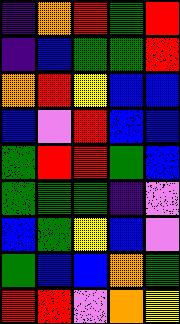[["indigo", "orange", "red", "green", "red"], ["indigo", "blue", "green", "green", "red"], ["orange", "red", "yellow", "blue", "blue"], ["blue", "violet", "red", "blue", "blue"], ["green", "red", "red", "green", "blue"], ["green", "green", "green", "indigo", "violet"], ["blue", "green", "yellow", "blue", "violet"], ["green", "blue", "blue", "orange", "green"], ["red", "red", "violet", "orange", "yellow"]]